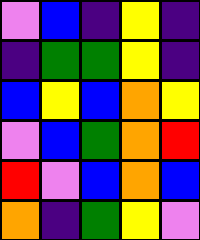[["violet", "blue", "indigo", "yellow", "indigo"], ["indigo", "green", "green", "yellow", "indigo"], ["blue", "yellow", "blue", "orange", "yellow"], ["violet", "blue", "green", "orange", "red"], ["red", "violet", "blue", "orange", "blue"], ["orange", "indigo", "green", "yellow", "violet"]]